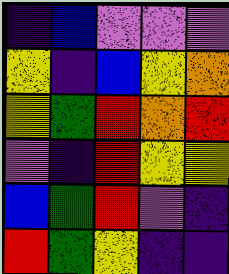[["indigo", "blue", "violet", "violet", "violet"], ["yellow", "indigo", "blue", "yellow", "orange"], ["yellow", "green", "red", "orange", "red"], ["violet", "indigo", "red", "yellow", "yellow"], ["blue", "green", "red", "violet", "indigo"], ["red", "green", "yellow", "indigo", "indigo"]]